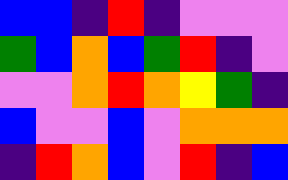[["blue", "blue", "indigo", "red", "indigo", "violet", "violet", "violet"], ["green", "blue", "orange", "blue", "green", "red", "indigo", "violet"], ["violet", "violet", "orange", "red", "orange", "yellow", "green", "indigo"], ["blue", "violet", "violet", "blue", "violet", "orange", "orange", "orange"], ["indigo", "red", "orange", "blue", "violet", "red", "indigo", "blue"]]